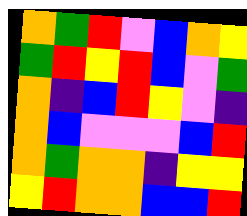[["orange", "green", "red", "violet", "blue", "orange", "yellow"], ["green", "red", "yellow", "red", "blue", "violet", "green"], ["orange", "indigo", "blue", "red", "yellow", "violet", "indigo"], ["orange", "blue", "violet", "violet", "violet", "blue", "red"], ["orange", "green", "orange", "orange", "indigo", "yellow", "yellow"], ["yellow", "red", "orange", "orange", "blue", "blue", "red"]]